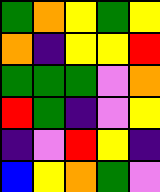[["green", "orange", "yellow", "green", "yellow"], ["orange", "indigo", "yellow", "yellow", "red"], ["green", "green", "green", "violet", "orange"], ["red", "green", "indigo", "violet", "yellow"], ["indigo", "violet", "red", "yellow", "indigo"], ["blue", "yellow", "orange", "green", "violet"]]